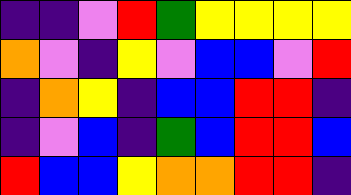[["indigo", "indigo", "violet", "red", "green", "yellow", "yellow", "yellow", "yellow"], ["orange", "violet", "indigo", "yellow", "violet", "blue", "blue", "violet", "red"], ["indigo", "orange", "yellow", "indigo", "blue", "blue", "red", "red", "indigo"], ["indigo", "violet", "blue", "indigo", "green", "blue", "red", "red", "blue"], ["red", "blue", "blue", "yellow", "orange", "orange", "red", "red", "indigo"]]